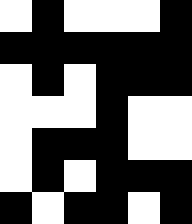[["white", "black", "white", "white", "white", "black"], ["black", "black", "black", "black", "black", "black"], ["white", "black", "white", "black", "black", "black"], ["white", "white", "white", "black", "white", "white"], ["white", "black", "black", "black", "white", "white"], ["white", "black", "white", "black", "black", "black"], ["black", "white", "black", "black", "white", "black"]]